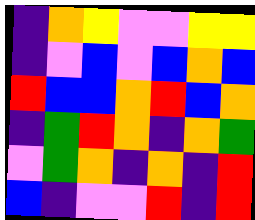[["indigo", "orange", "yellow", "violet", "violet", "yellow", "yellow"], ["indigo", "violet", "blue", "violet", "blue", "orange", "blue"], ["red", "blue", "blue", "orange", "red", "blue", "orange"], ["indigo", "green", "red", "orange", "indigo", "orange", "green"], ["violet", "green", "orange", "indigo", "orange", "indigo", "red"], ["blue", "indigo", "violet", "violet", "red", "indigo", "red"]]